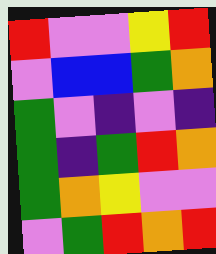[["red", "violet", "violet", "yellow", "red"], ["violet", "blue", "blue", "green", "orange"], ["green", "violet", "indigo", "violet", "indigo"], ["green", "indigo", "green", "red", "orange"], ["green", "orange", "yellow", "violet", "violet"], ["violet", "green", "red", "orange", "red"]]